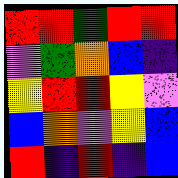[["red", "red", "green", "red", "red"], ["violet", "green", "orange", "blue", "indigo"], ["yellow", "red", "red", "yellow", "violet"], ["blue", "orange", "violet", "yellow", "blue"], ["red", "indigo", "red", "indigo", "blue"]]